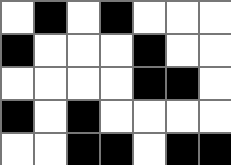[["white", "black", "white", "black", "white", "white", "white"], ["black", "white", "white", "white", "black", "white", "white"], ["white", "white", "white", "white", "black", "black", "white"], ["black", "white", "black", "white", "white", "white", "white"], ["white", "white", "black", "black", "white", "black", "black"]]